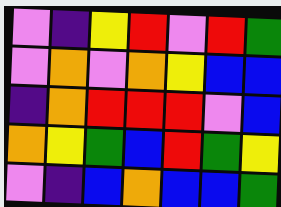[["violet", "indigo", "yellow", "red", "violet", "red", "green"], ["violet", "orange", "violet", "orange", "yellow", "blue", "blue"], ["indigo", "orange", "red", "red", "red", "violet", "blue"], ["orange", "yellow", "green", "blue", "red", "green", "yellow"], ["violet", "indigo", "blue", "orange", "blue", "blue", "green"]]